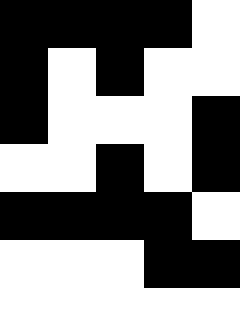[["black", "black", "black", "black", "white"], ["black", "white", "black", "white", "white"], ["black", "white", "white", "white", "black"], ["white", "white", "black", "white", "black"], ["black", "black", "black", "black", "white"], ["white", "white", "white", "black", "black"], ["white", "white", "white", "white", "white"]]